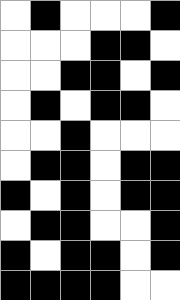[["white", "black", "white", "white", "white", "black"], ["white", "white", "white", "black", "black", "white"], ["white", "white", "black", "black", "white", "black"], ["white", "black", "white", "black", "black", "white"], ["white", "white", "black", "white", "white", "white"], ["white", "black", "black", "white", "black", "black"], ["black", "white", "black", "white", "black", "black"], ["white", "black", "black", "white", "white", "black"], ["black", "white", "black", "black", "white", "black"], ["black", "black", "black", "black", "white", "white"]]